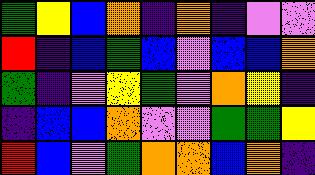[["green", "yellow", "blue", "orange", "indigo", "orange", "indigo", "violet", "violet"], ["red", "indigo", "blue", "green", "blue", "violet", "blue", "blue", "orange"], ["green", "indigo", "violet", "yellow", "green", "violet", "orange", "yellow", "indigo"], ["indigo", "blue", "blue", "orange", "violet", "violet", "green", "green", "yellow"], ["red", "blue", "violet", "green", "orange", "orange", "blue", "orange", "indigo"]]